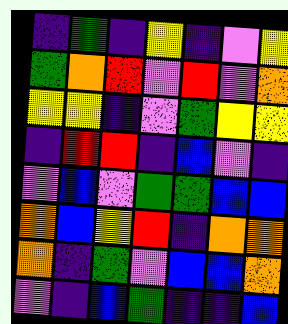[["indigo", "green", "indigo", "yellow", "indigo", "violet", "yellow"], ["green", "orange", "red", "violet", "red", "violet", "orange"], ["yellow", "yellow", "indigo", "violet", "green", "yellow", "yellow"], ["indigo", "red", "red", "indigo", "blue", "violet", "indigo"], ["violet", "blue", "violet", "green", "green", "blue", "blue"], ["orange", "blue", "yellow", "red", "indigo", "orange", "orange"], ["orange", "indigo", "green", "violet", "blue", "blue", "orange"], ["violet", "indigo", "blue", "green", "indigo", "indigo", "blue"]]